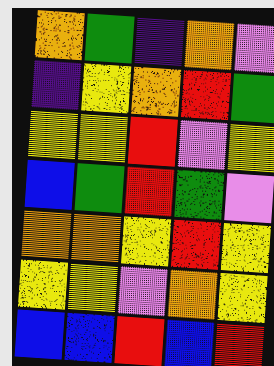[["orange", "green", "indigo", "orange", "violet"], ["indigo", "yellow", "orange", "red", "green"], ["yellow", "yellow", "red", "violet", "yellow"], ["blue", "green", "red", "green", "violet"], ["orange", "orange", "yellow", "red", "yellow"], ["yellow", "yellow", "violet", "orange", "yellow"], ["blue", "blue", "red", "blue", "red"]]